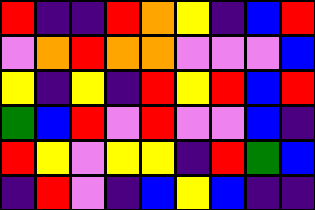[["red", "indigo", "indigo", "red", "orange", "yellow", "indigo", "blue", "red"], ["violet", "orange", "red", "orange", "orange", "violet", "violet", "violet", "blue"], ["yellow", "indigo", "yellow", "indigo", "red", "yellow", "red", "blue", "red"], ["green", "blue", "red", "violet", "red", "violet", "violet", "blue", "indigo"], ["red", "yellow", "violet", "yellow", "yellow", "indigo", "red", "green", "blue"], ["indigo", "red", "violet", "indigo", "blue", "yellow", "blue", "indigo", "indigo"]]